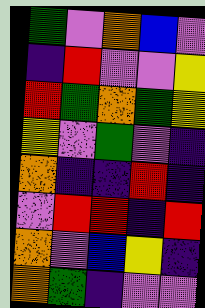[["green", "violet", "orange", "blue", "violet"], ["indigo", "red", "violet", "violet", "yellow"], ["red", "green", "orange", "green", "yellow"], ["yellow", "violet", "green", "violet", "indigo"], ["orange", "indigo", "indigo", "red", "indigo"], ["violet", "red", "red", "indigo", "red"], ["orange", "violet", "blue", "yellow", "indigo"], ["orange", "green", "indigo", "violet", "violet"]]